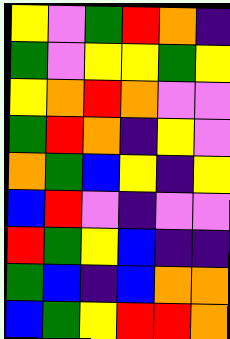[["yellow", "violet", "green", "red", "orange", "indigo"], ["green", "violet", "yellow", "yellow", "green", "yellow"], ["yellow", "orange", "red", "orange", "violet", "violet"], ["green", "red", "orange", "indigo", "yellow", "violet"], ["orange", "green", "blue", "yellow", "indigo", "yellow"], ["blue", "red", "violet", "indigo", "violet", "violet"], ["red", "green", "yellow", "blue", "indigo", "indigo"], ["green", "blue", "indigo", "blue", "orange", "orange"], ["blue", "green", "yellow", "red", "red", "orange"]]